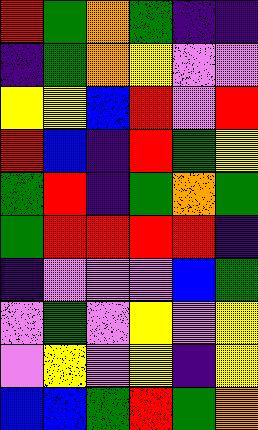[["red", "green", "orange", "green", "indigo", "indigo"], ["indigo", "green", "orange", "yellow", "violet", "violet"], ["yellow", "yellow", "blue", "red", "violet", "red"], ["red", "blue", "indigo", "red", "green", "yellow"], ["green", "red", "indigo", "green", "orange", "green"], ["green", "red", "red", "red", "red", "indigo"], ["indigo", "violet", "violet", "violet", "blue", "green"], ["violet", "green", "violet", "yellow", "violet", "yellow"], ["violet", "yellow", "violet", "yellow", "indigo", "yellow"], ["blue", "blue", "green", "red", "green", "orange"]]